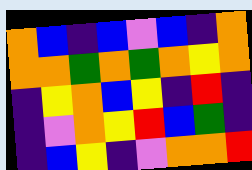[["orange", "blue", "indigo", "blue", "violet", "blue", "indigo", "orange"], ["orange", "orange", "green", "orange", "green", "orange", "yellow", "orange"], ["indigo", "yellow", "orange", "blue", "yellow", "indigo", "red", "indigo"], ["indigo", "violet", "orange", "yellow", "red", "blue", "green", "indigo"], ["indigo", "blue", "yellow", "indigo", "violet", "orange", "orange", "red"]]